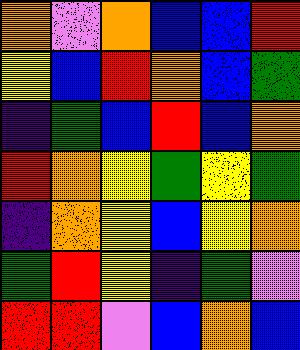[["orange", "violet", "orange", "blue", "blue", "red"], ["yellow", "blue", "red", "orange", "blue", "green"], ["indigo", "green", "blue", "red", "blue", "orange"], ["red", "orange", "yellow", "green", "yellow", "green"], ["indigo", "orange", "yellow", "blue", "yellow", "orange"], ["green", "red", "yellow", "indigo", "green", "violet"], ["red", "red", "violet", "blue", "orange", "blue"]]